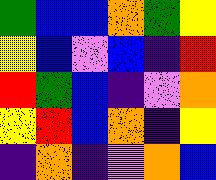[["green", "blue", "blue", "orange", "green", "yellow"], ["yellow", "blue", "violet", "blue", "indigo", "red"], ["red", "green", "blue", "indigo", "violet", "orange"], ["yellow", "red", "blue", "orange", "indigo", "yellow"], ["indigo", "orange", "indigo", "violet", "orange", "blue"]]